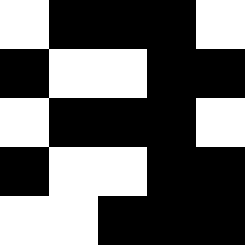[["white", "black", "black", "black", "white"], ["black", "white", "white", "black", "black"], ["white", "black", "black", "black", "white"], ["black", "white", "white", "black", "black"], ["white", "white", "black", "black", "black"]]